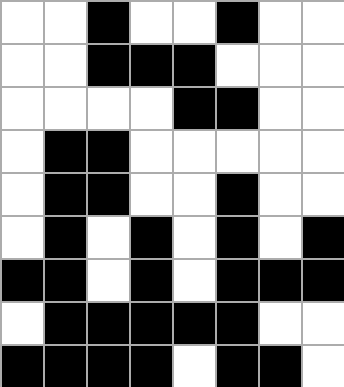[["white", "white", "black", "white", "white", "black", "white", "white"], ["white", "white", "black", "black", "black", "white", "white", "white"], ["white", "white", "white", "white", "black", "black", "white", "white"], ["white", "black", "black", "white", "white", "white", "white", "white"], ["white", "black", "black", "white", "white", "black", "white", "white"], ["white", "black", "white", "black", "white", "black", "white", "black"], ["black", "black", "white", "black", "white", "black", "black", "black"], ["white", "black", "black", "black", "black", "black", "white", "white"], ["black", "black", "black", "black", "white", "black", "black", "white"]]